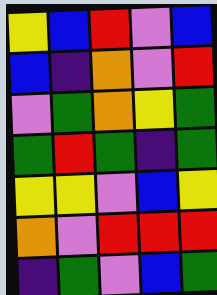[["yellow", "blue", "red", "violet", "blue"], ["blue", "indigo", "orange", "violet", "red"], ["violet", "green", "orange", "yellow", "green"], ["green", "red", "green", "indigo", "green"], ["yellow", "yellow", "violet", "blue", "yellow"], ["orange", "violet", "red", "red", "red"], ["indigo", "green", "violet", "blue", "green"]]